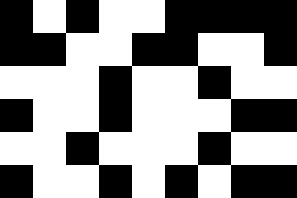[["black", "white", "black", "white", "white", "black", "black", "black", "black"], ["black", "black", "white", "white", "black", "black", "white", "white", "black"], ["white", "white", "white", "black", "white", "white", "black", "white", "white"], ["black", "white", "white", "black", "white", "white", "white", "black", "black"], ["white", "white", "black", "white", "white", "white", "black", "white", "white"], ["black", "white", "white", "black", "white", "black", "white", "black", "black"]]